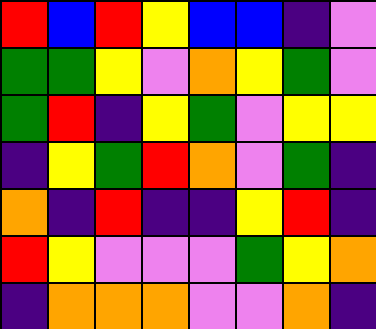[["red", "blue", "red", "yellow", "blue", "blue", "indigo", "violet"], ["green", "green", "yellow", "violet", "orange", "yellow", "green", "violet"], ["green", "red", "indigo", "yellow", "green", "violet", "yellow", "yellow"], ["indigo", "yellow", "green", "red", "orange", "violet", "green", "indigo"], ["orange", "indigo", "red", "indigo", "indigo", "yellow", "red", "indigo"], ["red", "yellow", "violet", "violet", "violet", "green", "yellow", "orange"], ["indigo", "orange", "orange", "orange", "violet", "violet", "orange", "indigo"]]